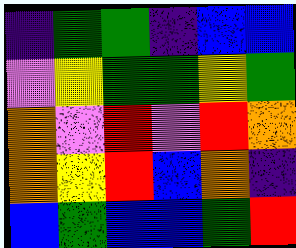[["indigo", "green", "green", "indigo", "blue", "blue"], ["violet", "yellow", "green", "green", "yellow", "green"], ["orange", "violet", "red", "violet", "red", "orange"], ["orange", "yellow", "red", "blue", "orange", "indigo"], ["blue", "green", "blue", "blue", "green", "red"]]